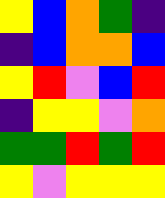[["yellow", "blue", "orange", "green", "indigo"], ["indigo", "blue", "orange", "orange", "blue"], ["yellow", "red", "violet", "blue", "red"], ["indigo", "yellow", "yellow", "violet", "orange"], ["green", "green", "red", "green", "red"], ["yellow", "violet", "yellow", "yellow", "yellow"]]